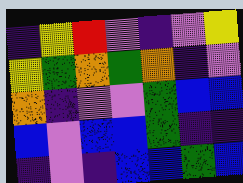[["indigo", "yellow", "red", "violet", "indigo", "violet", "yellow"], ["yellow", "green", "orange", "green", "orange", "indigo", "violet"], ["orange", "indigo", "violet", "violet", "green", "blue", "blue"], ["blue", "violet", "blue", "blue", "green", "indigo", "indigo"], ["indigo", "violet", "indigo", "blue", "blue", "green", "blue"]]